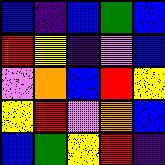[["blue", "indigo", "blue", "green", "blue"], ["red", "yellow", "indigo", "violet", "blue"], ["violet", "orange", "blue", "red", "yellow"], ["yellow", "red", "violet", "orange", "blue"], ["blue", "green", "yellow", "red", "indigo"]]